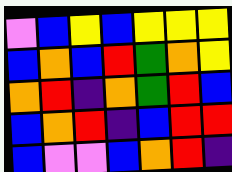[["violet", "blue", "yellow", "blue", "yellow", "yellow", "yellow"], ["blue", "orange", "blue", "red", "green", "orange", "yellow"], ["orange", "red", "indigo", "orange", "green", "red", "blue"], ["blue", "orange", "red", "indigo", "blue", "red", "red"], ["blue", "violet", "violet", "blue", "orange", "red", "indigo"]]